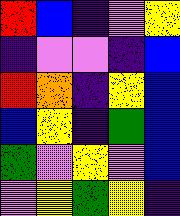[["red", "blue", "indigo", "violet", "yellow"], ["indigo", "violet", "violet", "indigo", "blue"], ["red", "orange", "indigo", "yellow", "blue"], ["blue", "yellow", "indigo", "green", "blue"], ["green", "violet", "yellow", "violet", "blue"], ["violet", "yellow", "green", "yellow", "indigo"]]